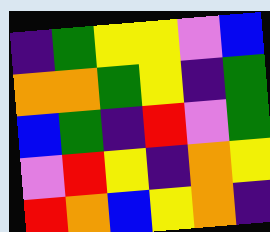[["indigo", "green", "yellow", "yellow", "violet", "blue"], ["orange", "orange", "green", "yellow", "indigo", "green"], ["blue", "green", "indigo", "red", "violet", "green"], ["violet", "red", "yellow", "indigo", "orange", "yellow"], ["red", "orange", "blue", "yellow", "orange", "indigo"]]